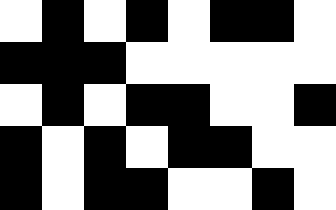[["white", "black", "white", "black", "white", "black", "black", "white"], ["black", "black", "black", "white", "white", "white", "white", "white"], ["white", "black", "white", "black", "black", "white", "white", "black"], ["black", "white", "black", "white", "black", "black", "white", "white"], ["black", "white", "black", "black", "white", "white", "black", "white"]]